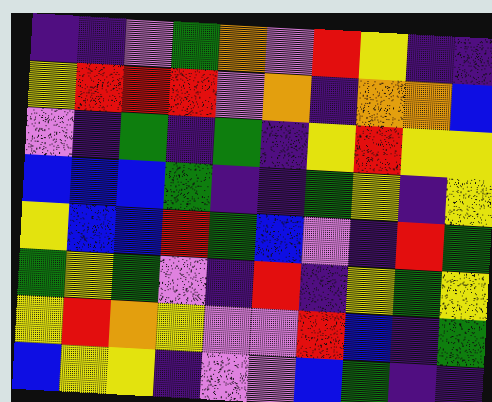[["indigo", "indigo", "violet", "green", "orange", "violet", "red", "yellow", "indigo", "indigo"], ["yellow", "red", "red", "red", "violet", "orange", "indigo", "orange", "orange", "blue"], ["violet", "indigo", "green", "indigo", "green", "indigo", "yellow", "red", "yellow", "yellow"], ["blue", "blue", "blue", "green", "indigo", "indigo", "green", "yellow", "indigo", "yellow"], ["yellow", "blue", "blue", "red", "green", "blue", "violet", "indigo", "red", "green"], ["green", "yellow", "green", "violet", "indigo", "red", "indigo", "yellow", "green", "yellow"], ["yellow", "red", "orange", "yellow", "violet", "violet", "red", "blue", "indigo", "green"], ["blue", "yellow", "yellow", "indigo", "violet", "violet", "blue", "green", "indigo", "indigo"]]